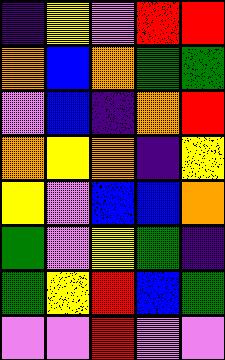[["indigo", "yellow", "violet", "red", "red"], ["orange", "blue", "orange", "green", "green"], ["violet", "blue", "indigo", "orange", "red"], ["orange", "yellow", "orange", "indigo", "yellow"], ["yellow", "violet", "blue", "blue", "orange"], ["green", "violet", "yellow", "green", "indigo"], ["green", "yellow", "red", "blue", "green"], ["violet", "violet", "red", "violet", "violet"]]